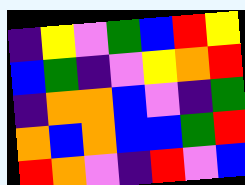[["indigo", "yellow", "violet", "green", "blue", "red", "yellow"], ["blue", "green", "indigo", "violet", "yellow", "orange", "red"], ["indigo", "orange", "orange", "blue", "violet", "indigo", "green"], ["orange", "blue", "orange", "blue", "blue", "green", "red"], ["red", "orange", "violet", "indigo", "red", "violet", "blue"]]